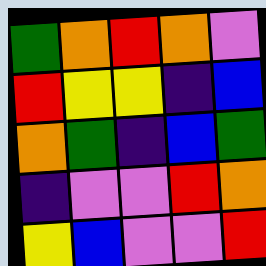[["green", "orange", "red", "orange", "violet"], ["red", "yellow", "yellow", "indigo", "blue"], ["orange", "green", "indigo", "blue", "green"], ["indigo", "violet", "violet", "red", "orange"], ["yellow", "blue", "violet", "violet", "red"]]